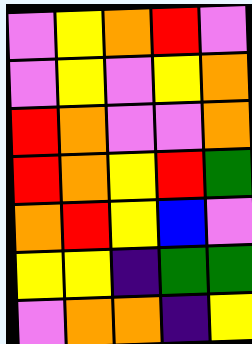[["violet", "yellow", "orange", "red", "violet"], ["violet", "yellow", "violet", "yellow", "orange"], ["red", "orange", "violet", "violet", "orange"], ["red", "orange", "yellow", "red", "green"], ["orange", "red", "yellow", "blue", "violet"], ["yellow", "yellow", "indigo", "green", "green"], ["violet", "orange", "orange", "indigo", "yellow"]]